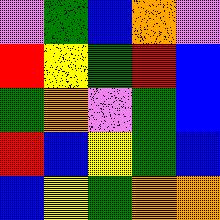[["violet", "green", "blue", "orange", "violet"], ["red", "yellow", "green", "red", "blue"], ["green", "orange", "violet", "green", "blue"], ["red", "blue", "yellow", "green", "blue"], ["blue", "yellow", "green", "orange", "orange"]]